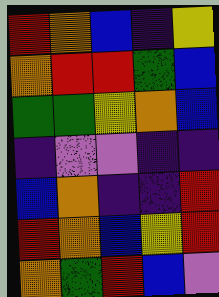[["red", "orange", "blue", "indigo", "yellow"], ["orange", "red", "red", "green", "blue"], ["green", "green", "yellow", "orange", "blue"], ["indigo", "violet", "violet", "indigo", "indigo"], ["blue", "orange", "indigo", "indigo", "red"], ["red", "orange", "blue", "yellow", "red"], ["orange", "green", "red", "blue", "violet"]]